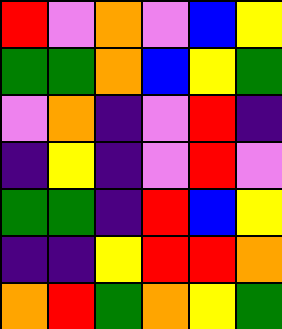[["red", "violet", "orange", "violet", "blue", "yellow"], ["green", "green", "orange", "blue", "yellow", "green"], ["violet", "orange", "indigo", "violet", "red", "indigo"], ["indigo", "yellow", "indigo", "violet", "red", "violet"], ["green", "green", "indigo", "red", "blue", "yellow"], ["indigo", "indigo", "yellow", "red", "red", "orange"], ["orange", "red", "green", "orange", "yellow", "green"]]